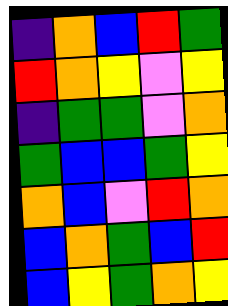[["indigo", "orange", "blue", "red", "green"], ["red", "orange", "yellow", "violet", "yellow"], ["indigo", "green", "green", "violet", "orange"], ["green", "blue", "blue", "green", "yellow"], ["orange", "blue", "violet", "red", "orange"], ["blue", "orange", "green", "blue", "red"], ["blue", "yellow", "green", "orange", "yellow"]]